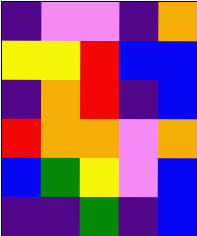[["indigo", "violet", "violet", "indigo", "orange"], ["yellow", "yellow", "red", "blue", "blue"], ["indigo", "orange", "red", "indigo", "blue"], ["red", "orange", "orange", "violet", "orange"], ["blue", "green", "yellow", "violet", "blue"], ["indigo", "indigo", "green", "indigo", "blue"]]